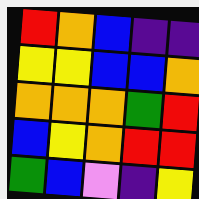[["red", "orange", "blue", "indigo", "indigo"], ["yellow", "yellow", "blue", "blue", "orange"], ["orange", "orange", "orange", "green", "red"], ["blue", "yellow", "orange", "red", "red"], ["green", "blue", "violet", "indigo", "yellow"]]